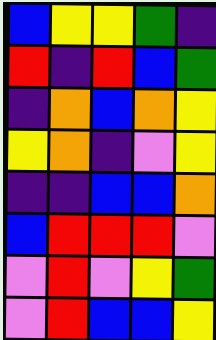[["blue", "yellow", "yellow", "green", "indigo"], ["red", "indigo", "red", "blue", "green"], ["indigo", "orange", "blue", "orange", "yellow"], ["yellow", "orange", "indigo", "violet", "yellow"], ["indigo", "indigo", "blue", "blue", "orange"], ["blue", "red", "red", "red", "violet"], ["violet", "red", "violet", "yellow", "green"], ["violet", "red", "blue", "blue", "yellow"]]